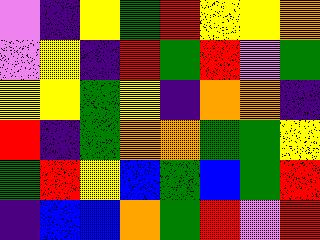[["violet", "indigo", "yellow", "green", "red", "yellow", "yellow", "orange"], ["violet", "yellow", "indigo", "red", "green", "red", "violet", "green"], ["yellow", "yellow", "green", "yellow", "indigo", "orange", "orange", "indigo"], ["red", "indigo", "green", "orange", "orange", "green", "green", "yellow"], ["green", "red", "yellow", "blue", "green", "blue", "green", "red"], ["indigo", "blue", "blue", "orange", "green", "red", "violet", "red"]]